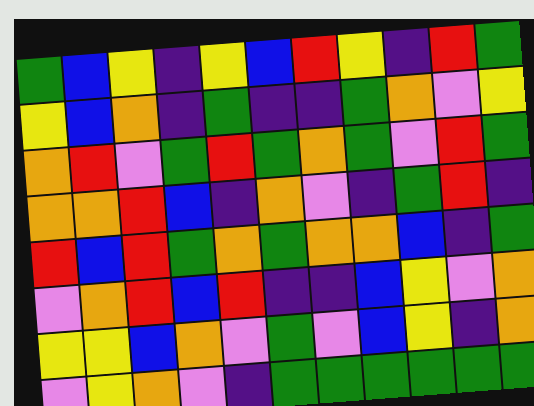[["green", "blue", "yellow", "indigo", "yellow", "blue", "red", "yellow", "indigo", "red", "green"], ["yellow", "blue", "orange", "indigo", "green", "indigo", "indigo", "green", "orange", "violet", "yellow"], ["orange", "red", "violet", "green", "red", "green", "orange", "green", "violet", "red", "green"], ["orange", "orange", "red", "blue", "indigo", "orange", "violet", "indigo", "green", "red", "indigo"], ["red", "blue", "red", "green", "orange", "green", "orange", "orange", "blue", "indigo", "green"], ["violet", "orange", "red", "blue", "red", "indigo", "indigo", "blue", "yellow", "violet", "orange"], ["yellow", "yellow", "blue", "orange", "violet", "green", "violet", "blue", "yellow", "indigo", "orange"], ["violet", "yellow", "orange", "violet", "indigo", "green", "green", "green", "green", "green", "green"]]